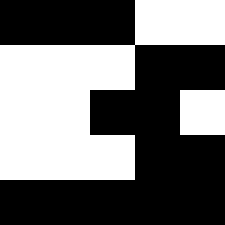[["black", "black", "black", "white", "white"], ["white", "white", "white", "black", "black"], ["white", "white", "black", "black", "white"], ["white", "white", "white", "black", "black"], ["black", "black", "black", "black", "black"]]